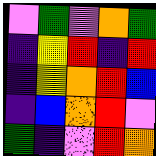[["violet", "green", "violet", "orange", "green"], ["indigo", "yellow", "red", "indigo", "red"], ["indigo", "yellow", "orange", "red", "blue"], ["indigo", "blue", "orange", "red", "violet"], ["green", "indigo", "violet", "red", "orange"]]